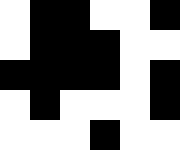[["white", "black", "black", "white", "white", "black"], ["white", "black", "black", "black", "white", "white"], ["black", "black", "black", "black", "white", "black"], ["white", "black", "white", "white", "white", "black"], ["white", "white", "white", "black", "white", "white"]]